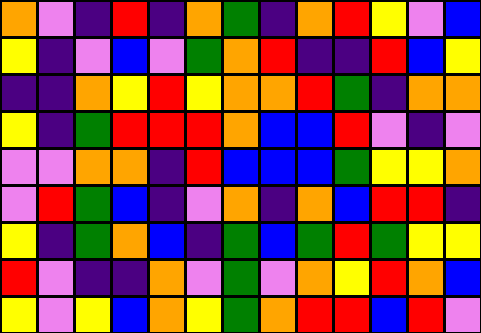[["orange", "violet", "indigo", "red", "indigo", "orange", "green", "indigo", "orange", "red", "yellow", "violet", "blue"], ["yellow", "indigo", "violet", "blue", "violet", "green", "orange", "red", "indigo", "indigo", "red", "blue", "yellow"], ["indigo", "indigo", "orange", "yellow", "red", "yellow", "orange", "orange", "red", "green", "indigo", "orange", "orange"], ["yellow", "indigo", "green", "red", "red", "red", "orange", "blue", "blue", "red", "violet", "indigo", "violet"], ["violet", "violet", "orange", "orange", "indigo", "red", "blue", "blue", "blue", "green", "yellow", "yellow", "orange"], ["violet", "red", "green", "blue", "indigo", "violet", "orange", "indigo", "orange", "blue", "red", "red", "indigo"], ["yellow", "indigo", "green", "orange", "blue", "indigo", "green", "blue", "green", "red", "green", "yellow", "yellow"], ["red", "violet", "indigo", "indigo", "orange", "violet", "green", "violet", "orange", "yellow", "red", "orange", "blue"], ["yellow", "violet", "yellow", "blue", "orange", "yellow", "green", "orange", "red", "red", "blue", "red", "violet"]]